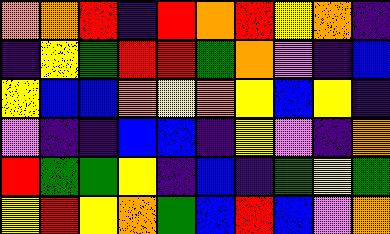[["orange", "orange", "red", "indigo", "red", "orange", "red", "yellow", "orange", "indigo"], ["indigo", "yellow", "green", "red", "red", "green", "orange", "violet", "indigo", "blue"], ["yellow", "blue", "blue", "orange", "yellow", "orange", "yellow", "blue", "yellow", "indigo"], ["violet", "indigo", "indigo", "blue", "blue", "indigo", "yellow", "violet", "indigo", "orange"], ["red", "green", "green", "yellow", "indigo", "blue", "indigo", "green", "yellow", "green"], ["yellow", "red", "yellow", "orange", "green", "blue", "red", "blue", "violet", "orange"]]